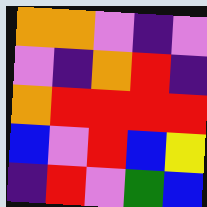[["orange", "orange", "violet", "indigo", "violet"], ["violet", "indigo", "orange", "red", "indigo"], ["orange", "red", "red", "red", "red"], ["blue", "violet", "red", "blue", "yellow"], ["indigo", "red", "violet", "green", "blue"]]